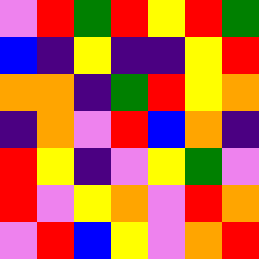[["violet", "red", "green", "red", "yellow", "red", "green"], ["blue", "indigo", "yellow", "indigo", "indigo", "yellow", "red"], ["orange", "orange", "indigo", "green", "red", "yellow", "orange"], ["indigo", "orange", "violet", "red", "blue", "orange", "indigo"], ["red", "yellow", "indigo", "violet", "yellow", "green", "violet"], ["red", "violet", "yellow", "orange", "violet", "red", "orange"], ["violet", "red", "blue", "yellow", "violet", "orange", "red"]]